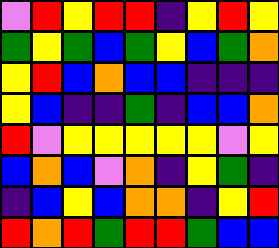[["violet", "red", "yellow", "red", "red", "indigo", "yellow", "red", "yellow"], ["green", "yellow", "green", "blue", "green", "yellow", "blue", "green", "orange"], ["yellow", "red", "blue", "orange", "blue", "blue", "indigo", "indigo", "indigo"], ["yellow", "blue", "indigo", "indigo", "green", "indigo", "blue", "blue", "orange"], ["red", "violet", "yellow", "yellow", "yellow", "yellow", "yellow", "violet", "yellow"], ["blue", "orange", "blue", "violet", "orange", "indigo", "yellow", "green", "indigo"], ["indigo", "blue", "yellow", "blue", "orange", "orange", "indigo", "yellow", "red"], ["red", "orange", "red", "green", "red", "red", "green", "blue", "blue"]]